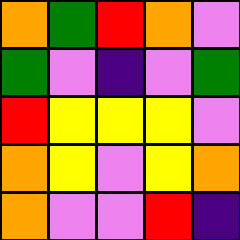[["orange", "green", "red", "orange", "violet"], ["green", "violet", "indigo", "violet", "green"], ["red", "yellow", "yellow", "yellow", "violet"], ["orange", "yellow", "violet", "yellow", "orange"], ["orange", "violet", "violet", "red", "indigo"]]